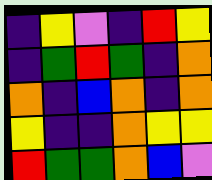[["indigo", "yellow", "violet", "indigo", "red", "yellow"], ["indigo", "green", "red", "green", "indigo", "orange"], ["orange", "indigo", "blue", "orange", "indigo", "orange"], ["yellow", "indigo", "indigo", "orange", "yellow", "yellow"], ["red", "green", "green", "orange", "blue", "violet"]]